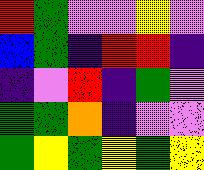[["red", "green", "violet", "violet", "yellow", "violet"], ["blue", "green", "indigo", "red", "red", "indigo"], ["indigo", "violet", "red", "indigo", "green", "violet"], ["green", "green", "orange", "indigo", "violet", "violet"], ["green", "yellow", "green", "yellow", "green", "yellow"]]